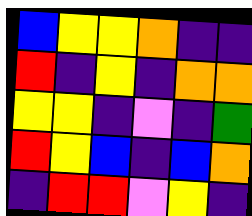[["blue", "yellow", "yellow", "orange", "indigo", "indigo"], ["red", "indigo", "yellow", "indigo", "orange", "orange"], ["yellow", "yellow", "indigo", "violet", "indigo", "green"], ["red", "yellow", "blue", "indigo", "blue", "orange"], ["indigo", "red", "red", "violet", "yellow", "indigo"]]